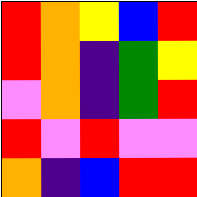[["red", "orange", "yellow", "blue", "red"], ["red", "orange", "indigo", "green", "yellow"], ["violet", "orange", "indigo", "green", "red"], ["red", "violet", "red", "violet", "violet"], ["orange", "indigo", "blue", "red", "red"]]